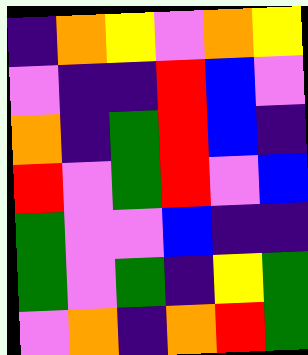[["indigo", "orange", "yellow", "violet", "orange", "yellow"], ["violet", "indigo", "indigo", "red", "blue", "violet"], ["orange", "indigo", "green", "red", "blue", "indigo"], ["red", "violet", "green", "red", "violet", "blue"], ["green", "violet", "violet", "blue", "indigo", "indigo"], ["green", "violet", "green", "indigo", "yellow", "green"], ["violet", "orange", "indigo", "orange", "red", "green"]]